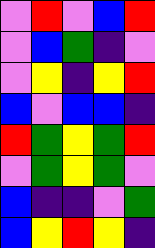[["violet", "red", "violet", "blue", "red"], ["violet", "blue", "green", "indigo", "violet"], ["violet", "yellow", "indigo", "yellow", "red"], ["blue", "violet", "blue", "blue", "indigo"], ["red", "green", "yellow", "green", "red"], ["violet", "green", "yellow", "green", "violet"], ["blue", "indigo", "indigo", "violet", "green"], ["blue", "yellow", "red", "yellow", "indigo"]]